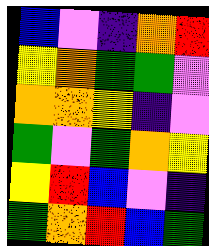[["blue", "violet", "indigo", "orange", "red"], ["yellow", "orange", "green", "green", "violet"], ["orange", "orange", "yellow", "indigo", "violet"], ["green", "violet", "green", "orange", "yellow"], ["yellow", "red", "blue", "violet", "indigo"], ["green", "orange", "red", "blue", "green"]]